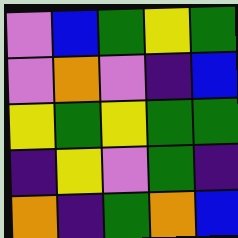[["violet", "blue", "green", "yellow", "green"], ["violet", "orange", "violet", "indigo", "blue"], ["yellow", "green", "yellow", "green", "green"], ["indigo", "yellow", "violet", "green", "indigo"], ["orange", "indigo", "green", "orange", "blue"]]